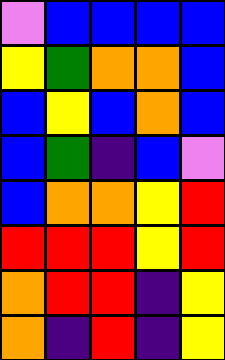[["violet", "blue", "blue", "blue", "blue"], ["yellow", "green", "orange", "orange", "blue"], ["blue", "yellow", "blue", "orange", "blue"], ["blue", "green", "indigo", "blue", "violet"], ["blue", "orange", "orange", "yellow", "red"], ["red", "red", "red", "yellow", "red"], ["orange", "red", "red", "indigo", "yellow"], ["orange", "indigo", "red", "indigo", "yellow"]]